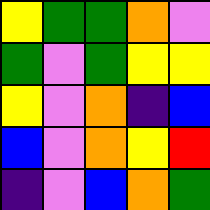[["yellow", "green", "green", "orange", "violet"], ["green", "violet", "green", "yellow", "yellow"], ["yellow", "violet", "orange", "indigo", "blue"], ["blue", "violet", "orange", "yellow", "red"], ["indigo", "violet", "blue", "orange", "green"]]